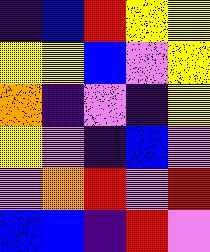[["indigo", "blue", "red", "yellow", "yellow"], ["yellow", "yellow", "blue", "violet", "yellow"], ["orange", "indigo", "violet", "indigo", "yellow"], ["yellow", "violet", "indigo", "blue", "violet"], ["violet", "orange", "red", "violet", "red"], ["blue", "blue", "indigo", "red", "violet"]]